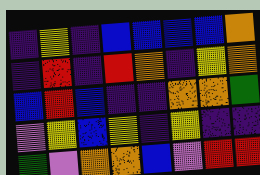[["indigo", "yellow", "indigo", "blue", "blue", "blue", "blue", "orange"], ["indigo", "red", "indigo", "red", "orange", "indigo", "yellow", "orange"], ["blue", "red", "blue", "indigo", "indigo", "orange", "orange", "green"], ["violet", "yellow", "blue", "yellow", "indigo", "yellow", "indigo", "indigo"], ["green", "violet", "orange", "orange", "blue", "violet", "red", "red"]]